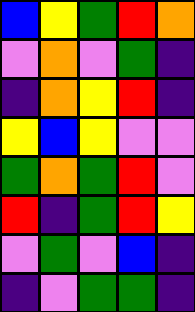[["blue", "yellow", "green", "red", "orange"], ["violet", "orange", "violet", "green", "indigo"], ["indigo", "orange", "yellow", "red", "indigo"], ["yellow", "blue", "yellow", "violet", "violet"], ["green", "orange", "green", "red", "violet"], ["red", "indigo", "green", "red", "yellow"], ["violet", "green", "violet", "blue", "indigo"], ["indigo", "violet", "green", "green", "indigo"]]